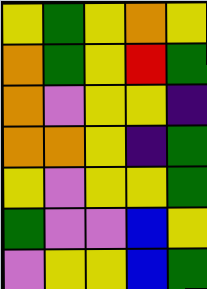[["yellow", "green", "yellow", "orange", "yellow"], ["orange", "green", "yellow", "red", "green"], ["orange", "violet", "yellow", "yellow", "indigo"], ["orange", "orange", "yellow", "indigo", "green"], ["yellow", "violet", "yellow", "yellow", "green"], ["green", "violet", "violet", "blue", "yellow"], ["violet", "yellow", "yellow", "blue", "green"]]